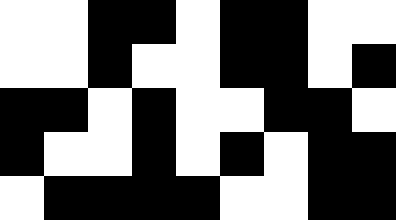[["white", "white", "black", "black", "white", "black", "black", "white", "white"], ["white", "white", "black", "white", "white", "black", "black", "white", "black"], ["black", "black", "white", "black", "white", "white", "black", "black", "white"], ["black", "white", "white", "black", "white", "black", "white", "black", "black"], ["white", "black", "black", "black", "black", "white", "white", "black", "black"]]